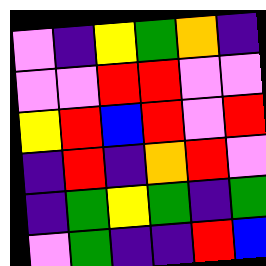[["violet", "indigo", "yellow", "green", "orange", "indigo"], ["violet", "violet", "red", "red", "violet", "violet"], ["yellow", "red", "blue", "red", "violet", "red"], ["indigo", "red", "indigo", "orange", "red", "violet"], ["indigo", "green", "yellow", "green", "indigo", "green"], ["violet", "green", "indigo", "indigo", "red", "blue"]]